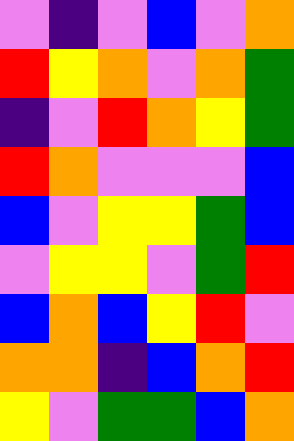[["violet", "indigo", "violet", "blue", "violet", "orange"], ["red", "yellow", "orange", "violet", "orange", "green"], ["indigo", "violet", "red", "orange", "yellow", "green"], ["red", "orange", "violet", "violet", "violet", "blue"], ["blue", "violet", "yellow", "yellow", "green", "blue"], ["violet", "yellow", "yellow", "violet", "green", "red"], ["blue", "orange", "blue", "yellow", "red", "violet"], ["orange", "orange", "indigo", "blue", "orange", "red"], ["yellow", "violet", "green", "green", "blue", "orange"]]